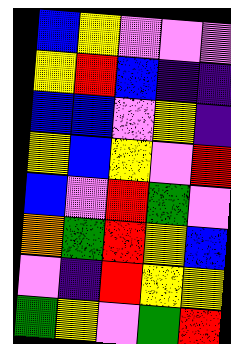[["blue", "yellow", "violet", "violet", "violet"], ["yellow", "red", "blue", "indigo", "indigo"], ["blue", "blue", "violet", "yellow", "indigo"], ["yellow", "blue", "yellow", "violet", "red"], ["blue", "violet", "red", "green", "violet"], ["orange", "green", "red", "yellow", "blue"], ["violet", "indigo", "red", "yellow", "yellow"], ["green", "yellow", "violet", "green", "red"]]